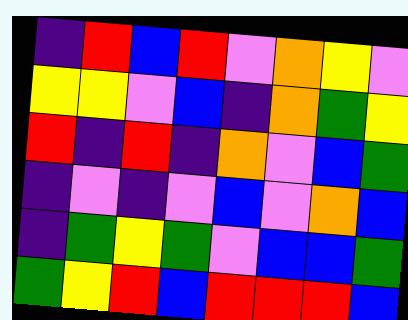[["indigo", "red", "blue", "red", "violet", "orange", "yellow", "violet"], ["yellow", "yellow", "violet", "blue", "indigo", "orange", "green", "yellow"], ["red", "indigo", "red", "indigo", "orange", "violet", "blue", "green"], ["indigo", "violet", "indigo", "violet", "blue", "violet", "orange", "blue"], ["indigo", "green", "yellow", "green", "violet", "blue", "blue", "green"], ["green", "yellow", "red", "blue", "red", "red", "red", "blue"]]